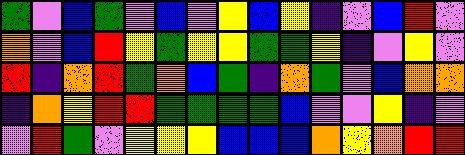[["green", "violet", "blue", "green", "violet", "blue", "violet", "yellow", "blue", "yellow", "indigo", "violet", "blue", "red", "violet"], ["orange", "violet", "blue", "red", "yellow", "green", "yellow", "yellow", "green", "green", "yellow", "indigo", "violet", "yellow", "violet"], ["red", "indigo", "orange", "red", "green", "orange", "blue", "green", "indigo", "orange", "green", "violet", "blue", "orange", "orange"], ["indigo", "orange", "yellow", "red", "red", "green", "green", "green", "green", "blue", "violet", "violet", "yellow", "indigo", "violet"], ["violet", "red", "green", "violet", "yellow", "yellow", "yellow", "blue", "blue", "blue", "orange", "yellow", "orange", "red", "red"]]